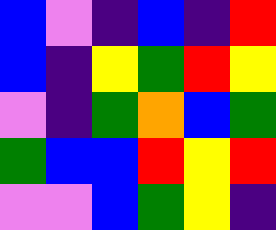[["blue", "violet", "indigo", "blue", "indigo", "red"], ["blue", "indigo", "yellow", "green", "red", "yellow"], ["violet", "indigo", "green", "orange", "blue", "green"], ["green", "blue", "blue", "red", "yellow", "red"], ["violet", "violet", "blue", "green", "yellow", "indigo"]]